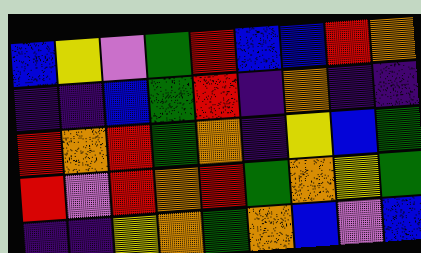[["blue", "yellow", "violet", "green", "red", "blue", "blue", "red", "orange"], ["indigo", "indigo", "blue", "green", "red", "indigo", "orange", "indigo", "indigo"], ["red", "orange", "red", "green", "orange", "indigo", "yellow", "blue", "green"], ["red", "violet", "red", "orange", "red", "green", "orange", "yellow", "green"], ["indigo", "indigo", "yellow", "orange", "green", "orange", "blue", "violet", "blue"]]